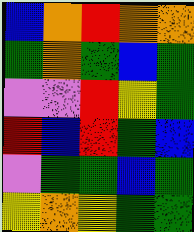[["blue", "orange", "red", "orange", "orange"], ["green", "orange", "green", "blue", "green"], ["violet", "violet", "red", "yellow", "green"], ["red", "blue", "red", "green", "blue"], ["violet", "green", "green", "blue", "green"], ["yellow", "orange", "yellow", "green", "green"]]